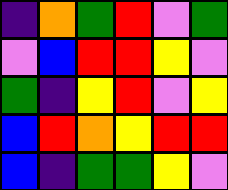[["indigo", "orange", "green", "red", "violet", "green"], ["violet", "blue", "red", "red", "yellow", "violet"], ["green", "indigo", "yellow", "red", "violet", "yellow"], ["blue", "red", "orange", "yellow", "red", "red"], ["blue", "indigo", "green", "green", "yellow", "violet"]]